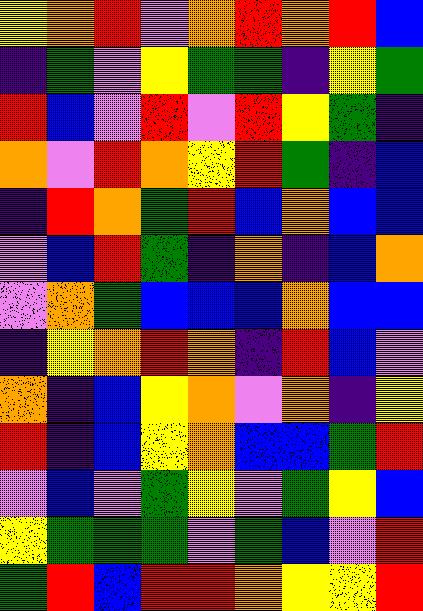[["yellow", "orange", "red", "violet", "orange", "red", "orange", "red", "blue"], ["indigo", "green", "violet", "yellow", "green", "green", "indigo", "yellow", "green"], ["red", "blue", "violet", "red", "violet", "red", "yellow", "green", "indigo"], ["orange", "violet", "red", "orange", "yellow", "red", "green", "indigo", "blue"], ["indigo", "red", "orange", "green", "red", "blue", "orange", "blue", "blue"], ["violet", "blue", "red", "green", "indigo", "orange", "indigo", "blue", "orange"], ["violet", "orange", "green", "blue", "blue", "blue", "orange", "blue", "blue"], ["indigo", "yellow", "orange", "red", "orange", "indigo", "red", "blue", "violet"], ["orange", "indigo", "blue", "yellow", "orange", "violet", "orange", "indigo", "yellow"], ["red", "indigo", "blue", "yellow", "orange", "blue", "blue", "green", "red"], ["violet", "blue", "violet", "green", "yellow", "violet", "green", "yellow", "blue"], ["yellow", "green", "green", "green", "violet", "green", "blue", "violet", "red"], ["green", "red", "blue", "red", "red", "orange", "yellow", "yellow", "red"]]